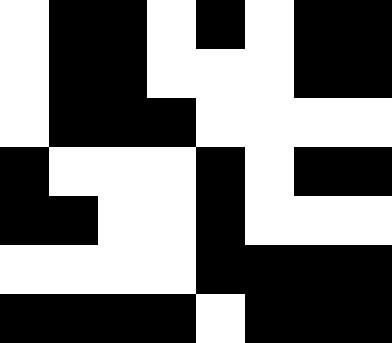[["white", "black", "black", "white", "black", "white", "black", "black"], ["white", "black", "black", "white", "white", "white", "black", "black"], ["white", "black", "black", "black", "white", "white", "white", "white"], ["black", "white", "white", "white", "black", "white", "black", "black"], ["black", "black", "white", "white", "black", "white", "white", "white"], ["white", "white", "white", "white", "black", "black", "black", "black"], ["black", "black", "black", "black", "white", "black", "black", "black"]]